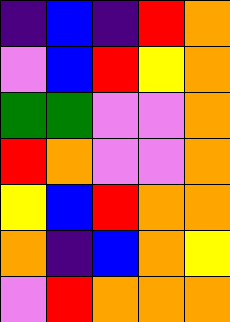[["indigo", "blue", "indigo", "red", "orange"], ["violet", "blue", "red", "yellow", "orange"], ["green", "green", "violet", "violet", "orange"], ["red", "orange", "violet", "violet", "orange"], ["yellow", "blue", "red", "orange", "orange"], ["orange", "indigo", "blue", "orange", "yellow"], ["violet", "red", "orange", "orange", "orange"]]